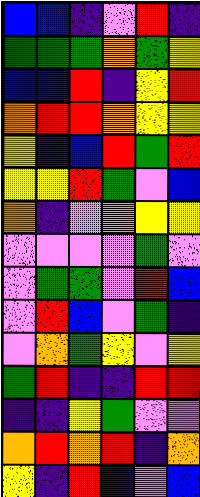[["blue", "blue", "indigo", "violet", "red", "indigo"], ["green", "green", "green", "orange", "green", "yellow"], ["blue", "blue", "red", "indigo", "yellow", "red"], ["orange", "red", "red", "orange", "yellow", "yellow"], ["yellow", "indigo", "blue", "red", "green", "red"], ["yellow", "yellow", "red", "green", "violet", "blue"], ["orange", "indigo", "violet", "orange", "yellow", "yellow"], ["violet", "violet", "violet", "violet", "green", "violet"], ["violet", "green", "green", "violet", "red", "blue"], ["violet", "red", "blue", "violet", "green", "indigo"], ["violet", "orange", "green", "yellow", "violet", "yellow"], ["green", "red", "indigo", "indigo", "red", "red"], ["indigo", "indigo", "yellow", "green", "violet", "violet"], ["orange", "red", "orange", "red", "indigo", "orange"], ["yellow", "indigo", "red", "blue", "violet", "blue"]]